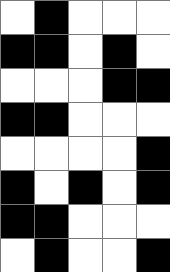[["white", "black", "white", "white", "white"], ["black", "black", "white", "black", "white"], ["white", "white", "white", "black", "black"], ["black", "black", "white", "white", "white"], ["white", "white", "white", "white", "black"], ["black", "white", "black", "white", "black"], ["black", "black", "white", "white", "white"], ["white", "black", "white", "white", "black"]]